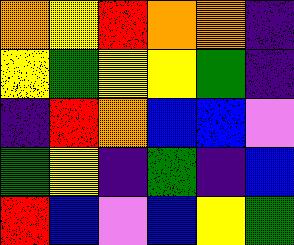[["orange", "yellow", "red", "orange", "orange", "indigo"], ["yellow", "green", "yellow", "yellow", "green", "indigo"], ["indigo", "red", "orange", "blue", "blue", "violet"], ["green", "yellow", "indigo", "green", "indigo", "blue"], ["red", "blue", "violet", "blue", "yellow", "green"]]